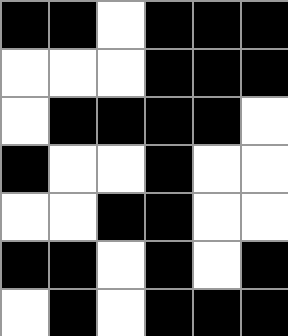[["black", "black", "white", "black", "black", "black"], ["white", "white", "white", "black", "black", "black"], ["white", "black", "black", "black", "black", "white"], ["black", "white", "white", "black", "white", "white"], ["white", "white", "black", "black", "white", "white"], ["black", "black", "white", "black", "white", "black"], ["white", "black", "white", "black", "black", "black"]]